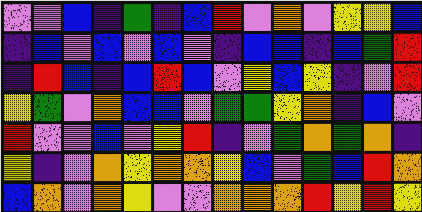[["violet", "violet", "blue", "indigo", "green", "indigo", "blue", "red", "violet", "orange", "violet", "yellow", "yellow", "blue"], ["indigo", "blue", "violet", "blue", "violet", "blue", "violet", "indigo", "blue", "blue", "indigo", "blue", "green", "red"], ["indigo", "red", "blue", "indigo", "blue", "red", "blue", "violet", "yellow", "blue", "yellow", "indigo", "violet", "red"], ["yellow", "green", "violet", "orange", "blue", "blue", "violet", "green", "green", "yellow", "orange", "indigo", "blue", "violet"], ["red", "violet", "violet", "blue", "violet", "yellow", "red", "indigo", "violet", "green", "orange", "green", "orange", "indigo"], ["yellow", "indigo", "violet", "orange", "yellow", "orange", "orange", "yellow", "blue", "violet", "green", "blue", "red", "orange"], ["blue", "orange", "violet", "orange", "yellow", "violet", "violet", "orange", "orange", "orange", "red", "yellow", "red", "yellow"]]